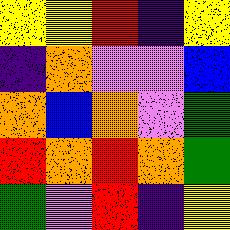[["yellow", "yellow", "red", "indigo", "yellow"], ["indigo", "orange", "violet", "violet", "blue"], ["orange", "blue", "orange", "violet", "green"], ["red", "orange", "red", "orange", "green"], ["green", "violet", "red", "indigo", "yellow"]]